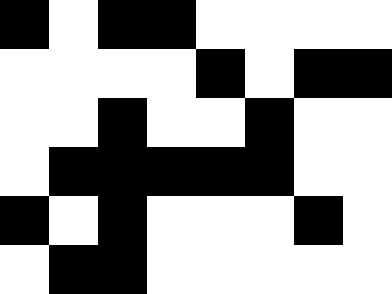[["black", "white", "black", "black", "white", "white", "white", "white"], ["white", "white", "white", "white", "black", "white", "black", "black"], ["white", "white", "black", "white", "white", "black", "white", "white"], ["white", "black", "black", "black", "black", "black", "white", "white"], ["black", "white", "black", "white", "white", "white", "black", "white"], ["white", "black", "black", "white", "white", "white", "white", "white"]]